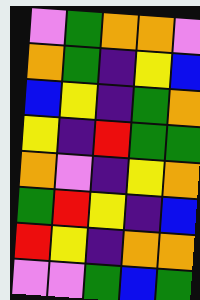[["violet", "green", "orange", "orange", "violet"], ["orange", "green", "indigo", "yellow", "blue"], ["blue", "yellow", "indigo", "green", "orange"], ["yellow", "indigo", "red", "green", "green"], ["orange", "violet", "indigo", "yellow", "orange"], ["green", "red", "yellow", "indigo", "blue"], ["red", "yellow", "indigo", "orange", "orange"], ["violet", "violet", "green", "blue", "green"]]